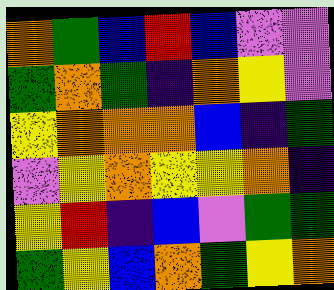[["orange", "green", "blue", "red", "blue", "violet", "violet"], ["green", "orange", "green", "indigo", "orange", "yellow", "violet"], ["yellow", "orange", "orange", "orange", "blue", "indigo", "green"], ["violet", "yellow", "orange", "yellow", "yellow", "orange", "indigo"], ["yellow", "red", "indigo", "blue", "violet", "green", "green"], ["green", "yellow", "blue", "orange", "green", "yellow", "orange"]]